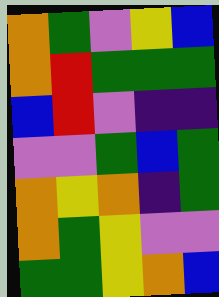[["orange", "green", "violet", "yellow", "blue"], ["orange", "red", "green", "green", "green"], ["blue", "red", "violet", "indigo", "indigo"], ["violet", "violet", "green", "blue", "green"], ["orange", "yellow", "orange", "indigo", "green"], ["orange", "green", "yellow", "violet", "violet"], ["green", "green", "yellow", "orange", "blue"]]